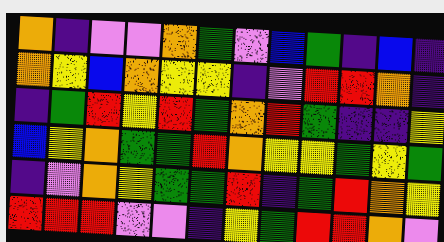[["orange", "indigo", "violet", "violet", "orange", "green", "violet", "blue", "green", "indigo", "blue", "indigo"], ["orange", "yellow", "blue", "orange", "yellow", "yellow", "indigo", "violet", "red", "red", "orange", "indigo"], ["indigo", "green", "red", "yellow", "red", "green", "orange", "red", "green", "indigo", "indigo", "yellow"], ["blue", "yellow", "orange", "green", "green", "red", "orange", "yellow", "yellow", "green", "yellow", "green"], ["indigo", "violet", "orange", "yellow", "green", "green", "red", "indigo", "green", "red", "orange", "yellow"], ["red", "red", "red", "violet", "violet", "indigo", "yellow", "green", "red", "red", "orange", "violet"]]